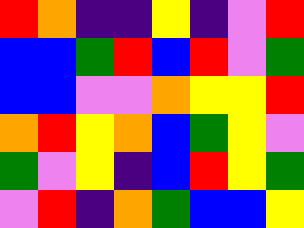[["red", "orange", "indigo", "indigo", "yellow", "indigo", "violet", "red"], ["blue", "blue", "green", "red", "blue", "red", "violet", "green"], ["blue", "blue", "violet", "violet", "orange", "yellow", "yellow", "red"], ["orange", "red", "yellow", "orange", "blue", "green", "yellow", "violet"], ["green", "violet", "yellow", "indigo", "blue", "red", "yellow", "green"], ["violet", "red", "indigo", "orange", "green", "blue", "blue", "yellow"]]